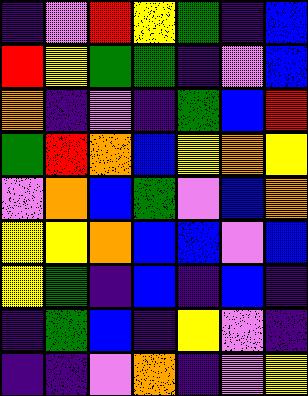[["indigo", "violet", "red", "yellow", "green", "indigo", "blue"], ["red", "yellow", "green", "green", "indigo", "violet", "blue"], ["orange", "indigo", "violet", "indigo", "green", "blue", "red"], ["green", "red", "orange", "blue", "yellow", "orange", "yellow"], ["violet", "orange", "blue", "green", "violet", "blue", "orange"], ["yellow", "yellow", "orange", "blue", "blue", "violet", "blue"], ["yellow", "green", "indigo", "blue", "indigo", "blue", "indigo"], ["indigo", "green", "blue", "indigo", "yellow", "violet", "indigo"], ["indigo", "indigo", "violet", "orange", "indigo", "violet", "yellow"]]